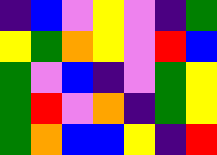[["indigo", "blue", "violet", "yellow", "violet", "indigo", "green"], ["yellow", "green", "orange", "yellow", "violet", "red", "blue"], ["green", "violet", "blue", "indigo", "violet", "green", "yellow"], ["green", "red", "violet", "orange", "indigo", "green", "yellow"], ["green", "orange", "blue", "blue", "yellow", "indigo", "red"]]